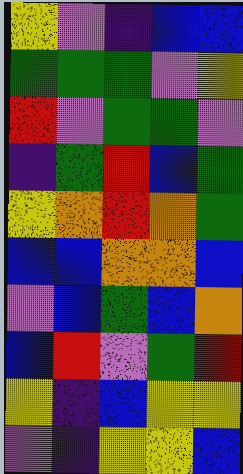[["yellow", "violet", "indigo", "blue", "blue"], ["green", "green", "green", "violet", "yellow"], ["red", "violet", "green", "green", "violet"], ["indigo", "green", "red", "blue", "green"], ["yellow", "orange", "red", "orange", "green"], ["blue", "blue", "orange", "orange", "blue"], ["violet", "blue", "green", "blue", "orange"], ["blue", "red", "violet", "green", "red"], ["yellow", "indigo", "blue", "yellow", "yellow"], ["violet", "indigo", "yellow", "yellow", "blue"]]